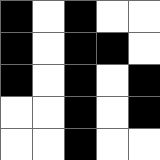[["black", "white", "black", "white", "white"], ["black", "white", "black", "black", "white"], ["black", "white", "black", "white", "black"], ["white", "white", "black", "white", "black"], ["white", "white", "black", "white", "white"]]